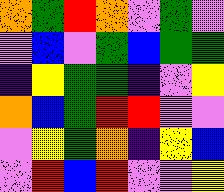[["orange", "green", "red", "orange", "violet", "green", "violet"], ["violet", "blue", "violet", "green", "blue", "green", "green"], ["indigo", "yellow", "green", "green", "indigo", "violet", "yellow"], ["orange", "blue", "green", "red", "red", "violet", "violet"], ["violet", "yellow", "green", "orange", "indigo", "yellow", "blue"], ["violet", "red", "blue", "red", "violet", "violet", "yellow"]]